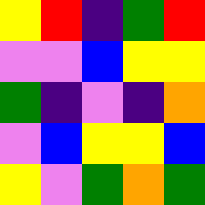[["yellow", "red", "indigo", "green", "red"], ["violet", "violet", "blue", "yellow", "yellow"], ["green", "indigo", "violet", "indigo", "orange"], ["violet", "blue", "yellow", "yellow", "blue"], ["yellow", "violet", "green", "orange", "green"]]